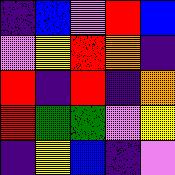[["indigo", "blue", "violet", "red", "blue"], ["violet", "yellow", "red", "orange", "indigo"], ["red", "indigo", "red", "indigo", "orange"], ["red", "green", "green", "violet", "yellow"], ["indigo", "yellow", "blue", "indigo", "violet"]]